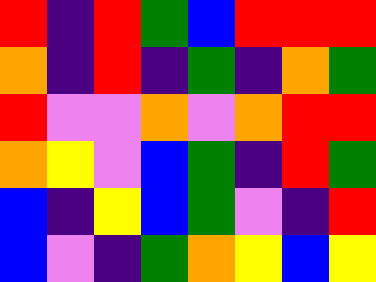[["red", "indigo", "red", "green", "blue", "red", "red", "red"], ["orange", "indigo", "red", "indigo", "green", "indigo", "orange", "green"], ["red", "violet", "violet", "orange", "violet", "orange", "red", "red"], ["orange", "yellow", "violet", "blue", "green", "indigo", "red", "green"], ["blue", "indigo", "yellow", "blue", "green", "violet", "indigo", "red"], ["blue", "violet", "indigo", "green", "orange", "yellow", "blue", "yellow"]]